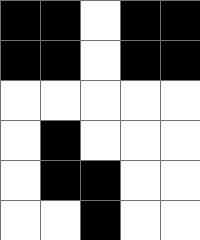[["black", "black", "white", "black", "black"], ["black", "black", "white", "black", "black"], ["white", "white", "white", "white", "white"], ["white", "black", "white", "white", "white"], ["white", "black", "black", "white", "white"], ["white", "white", "black", "white", "white"]]